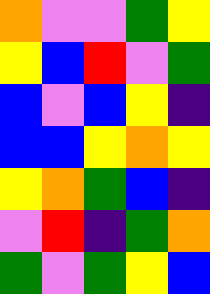[["orange", "violet", "violet", "green", "yellow"], ["yellow", "blue", "red", "violet", "green"], ["blue", "violet", "blue", "yellow", "indigo"], ["blue", "blue", "yellow", "orange", "yellow"], ["yellow", "orange", "green", "blue", "indigo"], ["violet", "red", "indigo", "green", "orange"], ["green", "violet", "green", "yellow", "blue"]]